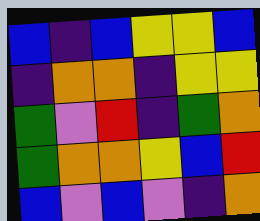[["blue", "indigo", "blue", "yellow", "yellow", "blue"], ["indigo", "orange", "orange", "indigo", "yellow", "yellow"], ["green", "violet", "red", "indigo", "green", "orange"], ["green", "orange", "orange", "yellow", "blue", "red"], ["blue", "violet", "blue", "violet", "indigo", "orange"]]